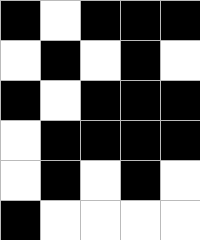[["black", "white", "black", "black", "black"], ["white", "black", "white", "black", "white"], ["black", "white", "black", "black", "black"], ["white", "black", "black", "black", "black"], ["white", "black", "white", "black", "white"], ["black", "white", "white", "white", "white"]]